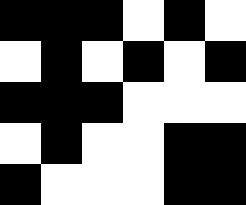[["black", "black", "black", "white", "black", "white"], ["white", "black", "white", "black", "white", "black"], ["black", "black", "black", "white", "white", "white"], ["white", "black", "white", "white", "black", "black"], ["black", "white", "white", "white", "black", "black"]]